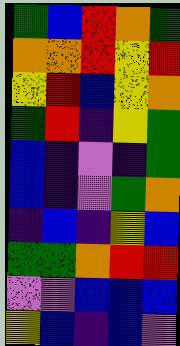[["green", "blue", "red", "orange", "green"], ["orange", "orange", "red", "yellow", "red"], ["yellow", "red", "blue", "yellow", "orange"], ["green", "red", "indigo", "yellow", "green"], ["blue", "indigo", "violet", "indigo", "green"], ["blue", "indigo", "violet", "green", "orange"], ["indigo", "blue", "indigo", "yellow", "blue"], ["green", "green", "orange", "red", "red"], ["violet", "violet", "blue", "blue", "blue"], ["yellow", "blue", "indigo", "blue", "violet"]]